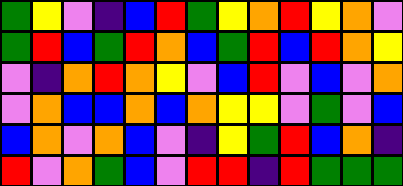[["green", "yellow", "violet", "indigo", "blue", "red", "green", "yellow", "orange", "red", "yellow", "orange", "violet"], ["green", "red", "blue", "green", "red", "orange", "blue", "green", "red", "blue", "red", "orange", "yellow"], ["violet", "indigo", "orange", "red", "orange", "yellow", "violet", "blue", "red", "violet", "blue", "violet", "orange"], ["violet", "orange", "blue", "blue", "orange", "blue", "orange", "yellow", "yellow", "violet", "green", "violet", "blue"], ["blue", "orange", "violet", "orange", "blue", "violet", "indigo", "yellow", "green", "red", "blue", "orange", "indigo"], ["red", "violet", "orange", "green", "blue", "violet", "red", "red", "indigo", "red", "green", "green", "green"]]